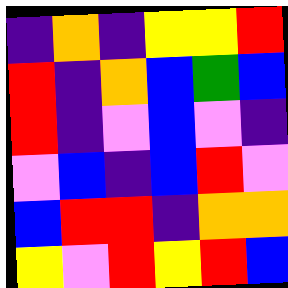[["indigo", "orange", "indigo", "yellow", "yellow", "red"], ["red", "indigo", "orange", "blue", "green", "blue"], ["red", "indigo", "violet", "blue", "violet", "indigo"], ["violet", "blue", "indigo", "blue", "red", "violet"], ["blue", "red", "red", "indigo", "orange", "orange"], ["yellow", "violet", "red", "yellow", "red", "blue"]]